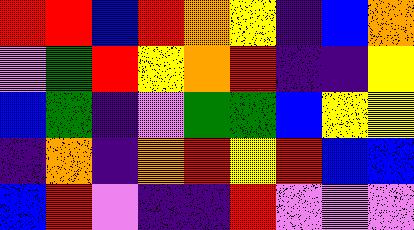[["red", "red", "blue", "red", "orange", "yellow", "indigo", "blue", "orange"], ["violet", "green", "red", "yellow", "orange", "red", "indigo", "indigo", "yellow"], ["blue", "green", "indigo", "violet", "green", "green", "blue", "yellow", "yellow"], ["indigo", "orange", "indigo", "orange", "red", "yellow", "red", "blue", "blue"], ["blue", "red", "violet", "indigo", "indigo", "red", "violet", "violet", "violet"]]